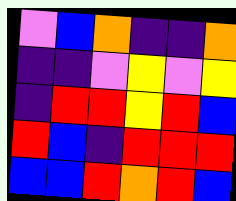[["violet", "blue", "orange", "indigo", "indigo", "orange"], ["indigo", "indigo", "violet", "yellow", "violet", "yellow"], ["indigo", "red", "red", "yellow", "red", "blue"], ["red", "blue", "indigo", "red", "red", "red"], ["blue", "blue", "red", "orange", "red", "blue"]]